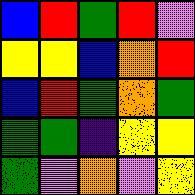[["blue", "red", "green", "red", "violet"], ["yellow", "yellow", "blue", "orange", "red"], ["blue", "red", "green", "orange", "green"], ["green", "green", "indigo", "yellow", "yellow"], ["green", "violet", "orange", "violet", "yellow"]]